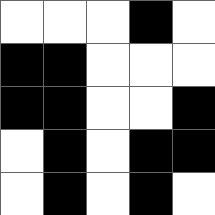[["white", "white", "white", "black", "white"], ["black", "black", "white", "white", "white"], ["black", "black", "white", "white", "black"], ["white", "black", "white", "black", "black"], ["white", "black", "white", "black", "white"]]